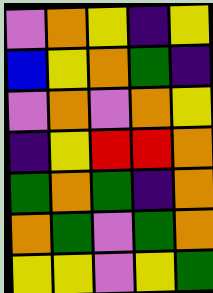[["violet", "orange", "yellow", "indigo", "yellow"], ["blue", "yellow", "orange", "green", "indigo"], ["violet", "orange", "violet", "orange", "yellow"], ["indigo", "yellow", "red", "red", "orange"], ["green", "orange", "green", "indigo", "orange"], ["orange", "green", "violet", "green", "orange"], ["yellow", "yellow", "violet", "yellow", "green"]]